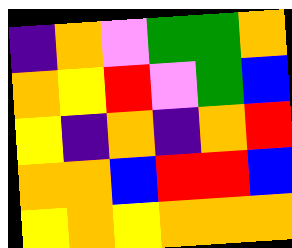[["indigo", "orange", "violet", "green", "green", "orange"], ["orange", "yellow", "red", "violet", "green", "blue"], ["yellow", "indigo", "orange", "indigo", "orange", "red"], ["orange", "orange", "blue", "red", "red", "blue"], ["yellow", "orange", "yellow", "orange", "orange", "orange"]]